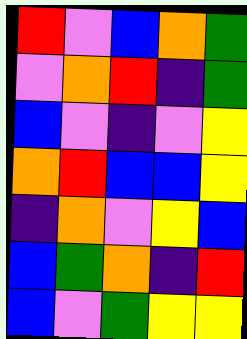[["red", "violet", "blue", "orange", "green"], ["violet", "orange", "red", "indigo", "green"], ["blue", "violet", "indigo", "violet", "yellow"], ["orange", "red", "blue", "blue", "yellow"], ["indigo", "orange", "violet", "yellow", "blue"], ["blue", "green", "orange", "indigo", "red"], ["blue", "violet", "green", "yellow", "yellow"]]